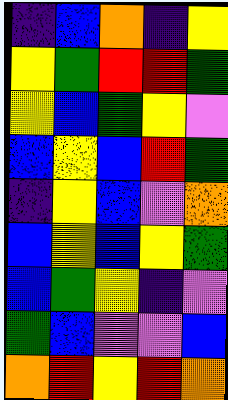[["indigo", "blue", "orange", "indigo", "yellow"], ["yellow", "green", "red", "red", "green"], ["yellow", "blue", "green", "yellow", "violet"], ["blue", "yellow", "blue", "red", "green"], ["indigo", "yellow", "blue", "violet", "orange"], ["blue", "yellow", "blue", "yellow", "green"], ["blue", "green", "yellow", "indigo", "violet"], ["green", "blue", "violet", "violet", "blue"], ["orange", "red", "yellow", "red", "orange"]]